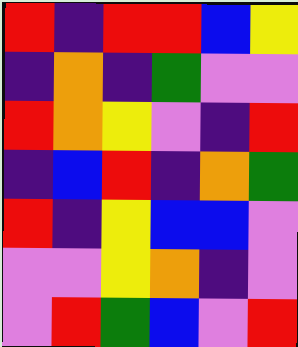[["red", "indigo", "red", "red", "blue", "yellow"], ["indigo", "orange", "indigo", "green", "violet", "violet"], ["red", "orange", "yellow", "violet", "indigo", "red"], ["indigo", "blue", "red", "indigo", "orange", "green"], ["red", "indigo", "yellow", "blue", "blue", "violet"], ["violet", "violet", "yellow", "orange", "indigo", "violet"], ["violet", "red", "green", "blue", "violet", "red"]]